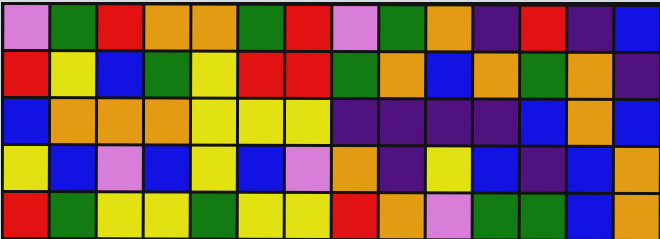[["violet", "green", "red", "orange", "orange", "green", "red", "violet", "green", "orange", "indigo", "red", "indigo", "blue"], ["red", "yellow", "blue", "green", "yellow", "red", "red", "green", "orange", "blue", "orange", "green", "orange", "indigo"], ["blue", "orange", "orange", "orange", "yellow", "yellow", "yellow", "indigo", "indigo", "indigo", "indigo", "blue", "orange", "blue"], ["yellow", "blue", "violet", "blue", "yellow", "blue", "violet", "orange", "indigo", "yellow", "blue", "indigo", "blue", "orange"], ["red", "green", "yellow", "yellow", "green", "yellow", "yellow", "red", "orange", "violet", "green", "green", "blue", "orange"]]